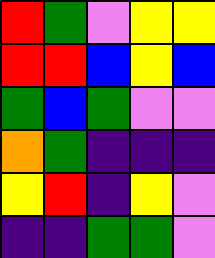[["red", "green", "violet", "yellow", "yellow"], ["red", "red", "blue", "yellow", "blue"], ["green", "blue", "green", "violet", "violet"], ["orange", "green", "indigo", "indigo", "indigo"], ["yellow", "red", "indigo", "yellow", "violet"], ["indigo", "indigo", "green", "green", "violet"]]